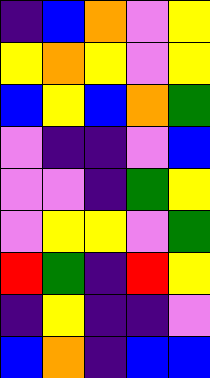[["indigo", "blue", "orange", "violet", "yellow"], ["yellow", "orange", "yellow", "violet", "yellow"], ["blue", "yellow", "blue", "orange", "green"], ["violet", "indigo", "indigo", "violet", "blue"], ["violet", "violet", "indigo", "green", "yellow"], ["violet", "yellow", "yellow", "violet", "green"], ["red", "green", "indigo", "red", "yellow"], ["indigo", "yellow", "indigo", "indigo", "violet"], ["blue", "orange", "indigo", "blue", "blue"]]